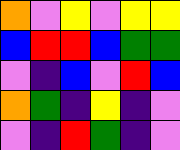[["orange", "violet", "yellow", "violet", "yellow", "yellow"], ["blue", "red", "red", "blue", "green", "green"], ["violet", "indigo", "blue", "violet", "red", "blue"], ["orange", "green", "indigo", "yellow", "indigo", "violet"], ["violet", "indigo", "red", "green", "indigo", "violet"]]